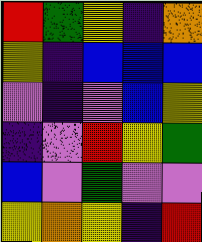[["red", "green", "yellow", "indigo", "orange"], ["yellow", "indigo", "blue", "blue", "blue"], ["violet", "indigo", "violet", "blue", "yellow"], ["indigo", "violet", "red", "yellow", "green"], ["blue", "violet", "green", "violet", "violet"], ["yellow", "orange", "yellow", "indigo", "red"]]